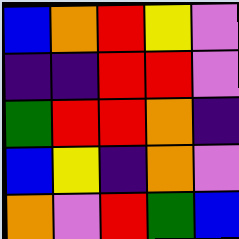[["blue", "orange", "red", "yellow", "violet"], ["indigo", "indigo", "red", "red", "violet"], ["green", "red", "red", "orange", "indigo"], ["blue", "yellow", "indigo", "orange", "violet"], ["orange", "violet", "red", "green", "blue"]]